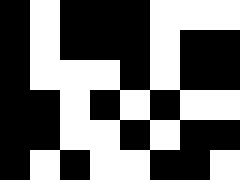[["black", "white", "black", "black", "black", "white", "white", "white"], ["black", "white", "black", "black", "black", "white", "black", "black"], ["black", "white", "white", "white", "black", "white", "black", "black"], ["black", "black", "white", "black", "white", "black", "white", "white"], ["black", "black", "white", "white", "black", "white", "black", "black"], ["black", "white", "black", "white", "white", "black", "black", "white"]]